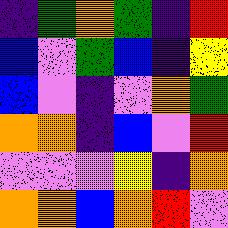[["indigo", "green", "orange", "green", "indigo", "red"], ["blue", "violet", "green", "blue", "indigo", "yellow"], ["blue", "violet", "indigo", "violet", "orange", "green"], ["orange", "orange", "indigo", "blue", "violet", "red"], ["violet", "violet", "violet", "yellow", "indigo", "orange"], ["orange", "orange", "blue", "orange", "red", "violet"]]